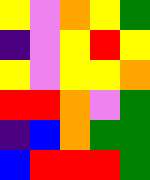[["yellow", "violet", "orange", "yellow", "green"], ["indigo", "violet", "yellow", "red", "yellow"], ["yellow", "violet", "yellow", "yellow", "orange"], ["red", "red", "orange", "violet", "green"], ["indigo", "blue", "orange", "green", "green"], ["blue", "red", "red", "red", "green"]]